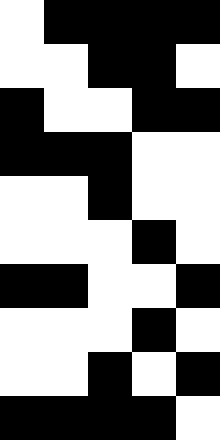[["white", "black", "black", "black", "black"], ["white", "white", "black", "black", "white"], ["black", "white", "white", "black", "black"], ["black", "black", "black", "white", "white"], ["white", "white", "black", "white", "white"], ["white", "white", "white", "black", "white"], ["black", "black", "white", "white", "black"], ["white", "white", "white", "black", "white"], ["white", "white", "black", "white", "black"], ["black", "black", "black", "black", "white"]]